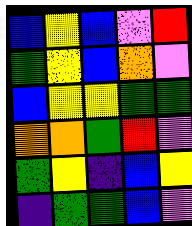[["blue", "yellow", "blue", "violet", "red"], ["green", "yellow", "blue", "orange", "violet"], ["blue", "yellow", "yellow", "green", "green"], ["orange", "orange", "green", "red", "violet"], ["green", "yellow", "indigo", "blue", "yellow"], ["indigo", "green", "green", "blue", "violet"]]